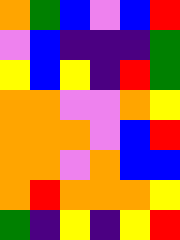[["orange", "green", "blue", "violet", "blue", "red"], ["violet", "blue", "indigo", "indigo", "indigo", "green"], ["yellow", "blue", "yellow", "indigo", "red", "green"], ["orange", "orange", "violet", "violet", "orange", "yellow"], ["orange", "orange", "orange", "violet", "blue", "red"], ["orange", "orange", "violet", "orange", "blue", "blue"], ["orange", "red", "orange", "orange", "orange", "yellow"], ["green", "indigo", "yellow", "indigo", "yellow", "red"]]